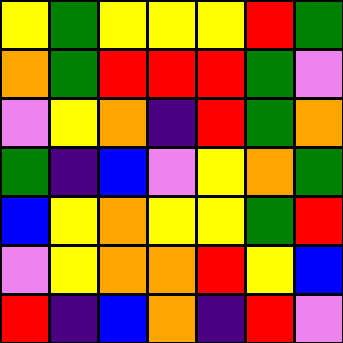[["yellow", "green", "yellow", "yellow", "yellow", "red", "green"], ["orange", "green", "red", "red", "red", "green", "violet"], ["violet", "yellow", "orange", "indigo", "red", "green", "orange"], ["green", "indigo", "blue", "violet", "yellow", "orange", "green"], ["blue", "yellow", "orange", "yellow", "yellow", "green", "red"], ["violet", "yellow", "orange", "orange", "red", "yellow", "blue"], ["red", "indigo", "blue", "orange", "indigo", "red", "violet"]]